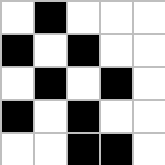[["white", "black", "white", "white", "white"], ["black", "white", "black", "white", "white"], ["white", "black", "white", "black", "white"], ["black", "white", "black", "white", "white"], ["white", "white", "black", "black", "white"]]